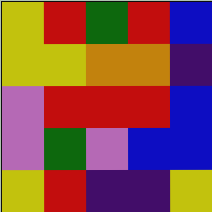[["yellow", "red", "green", "red", "blue"], ["yellow", "yellow", "orange", "orange", "indigo"], ["violet", "red", "red", "red", "blue"], ["violet", "green", "violet", "blue", "blue"], ["yellow", "red", "indigo", "indigo", "yellow"]]